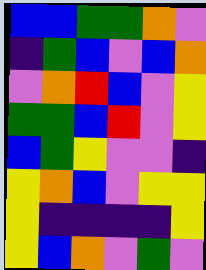[["blue", "blue", "green", "green", "orange", "violet"], ["indigo", "green", "blue", "violet", "blue", "orange"], ["violet", "orange", "red", "blue", "violet", "yellow"], ["green", "green", "blue", "red", "violet", "yellow"], ["blue", "green", "yellow", "violet", "violet", "indigo"], ["yellow", "orange", "blue", "violet", "yellow", "yellow"], ["yellow", "indigo", "indigo", "indigo", "indigo", "yellow"], ["yellow", "blue", "orange", "violet", "green", "violet"]]